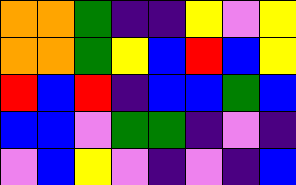[["orange", "orange", "green", "indigo", "indigo", "yellow", "violet", "yellow"], ["orange", "orange", "green", "yellow", "blue", "red", "blue", "yellow"], ["red", "blue", "red", "indigo", "blue", "blue", "green", "blue"], ["blue", "blue", "violet", "green", "green", "indigo", "violet", "indigo"], ["violet", "blue", "yellow", "violet", "indigo", "violet", "indigo", "blue"]]